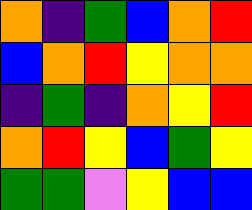[["orange", "indigo", "green", "blue", "orange", "red"], ["blue", "orange", "red", "yellow", "orange", "orange"], ["indigo", "green", "indigo", "orange", "yellow", "red"], ["orange", "red", "yellow", "blue", "green", "yellow"], ["green", "green", "violet", "yellow", "blue", "blue"]]